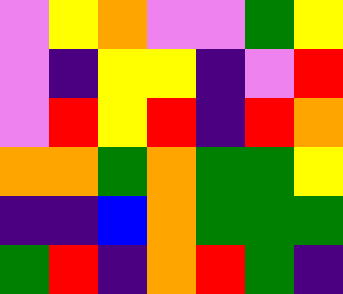[["violet", "yellow", "orange", "violet", "violet", "green", "yellow"], ["violet", "indigo", "yellow", "yellow", "indigo", "violet", "red"], ["violet", "red", "yellow", "red", "indigo", "red", "orange"], ["orange", "orange", "green", "orange", "green", "green", "yellow"], ["indigo", "indigo", "blue", "orange", "green", "green", "green"], ["green", "red", "indigo", "orange", "red", "green", "indigo"]]